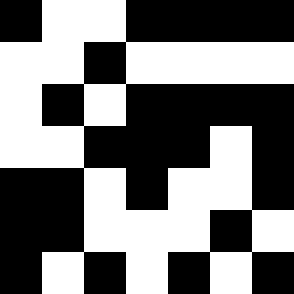[["black", "white", "white", "black", "black", "black", "black"], ["white", "white", "black", "white", "white", "white", "white"], ["white", "black", "white", "black", "black", "black", "black"], ["white", "white", "black", "black", "black", "white", "black"], ["black", "black", "white", "black", "white", "white", "black"], ["black", "black", "white", "white", "white", "black", "white"], ["black", "white", "black", "white", "black", "white", "black"]]